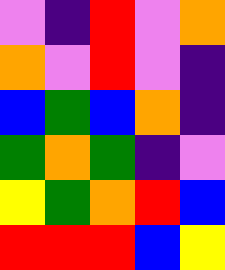[["violet", "indigo", "red", "violet", "orange"], ["orange", "violet", "red", "violet", "indigo"], ["blue", "green", "blue", "orange", "indigo"], ["green", "orange", "green", "indigo", "violet"], ["yellow", "green", "orange", "red", "blue"], ["red", "red", "red", "blue", "yellow"]]